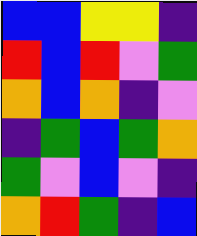[["blue", "blue", "yellow", "yellow", "indigo"], ["red", "blue", "red", "violet", "green"], ["orange", "blue", "orange", "indigo", "violet"], ["indigo", "green", "blue", "green", "orange"], ["green", "violet", "blue", "violet", "indigo"], ["orange", "red", "green", "indigo", "blue"]]